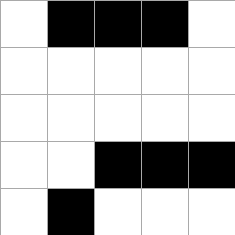[["white", "black", "black", "black", "white"], ["white", "white", "white", "white", "white"], ["white", "white", "white", "white", "white"], ["white", "white", "black", "black", "black"], ["white", "black", "white", "white", "white"]]